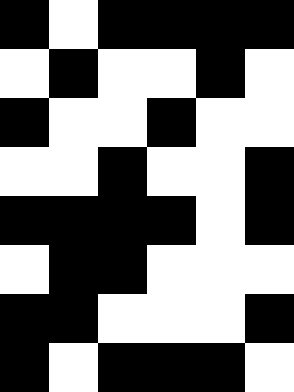[["black", "white", "black", "black", "black", "black"], ["white", "black", "white", "white", "black", "white"], ["black", "white", "white", "black", "white", "white"], ["white", "white", "black", "white", "white", "black"], ["black", "black", "black", "black", "white", "black"], ["white", "black", "black", "white", "white", "white"], ["black", "black", "white", "white", "white", "black"], ["black", "white", "black", "black", "black", "white"]]